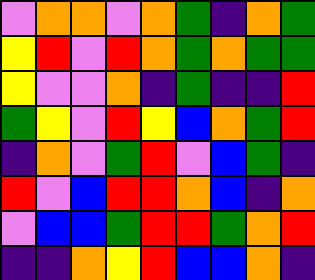[["violet", "orange", "orange", "violet", "orange", "green", "indigo", "orange", "green"], ["yellow", "red", "violet", "red", "orange", "green", "orange", "green", "green"], ["yellow", "violet", "violet", "orange", "indigo", "green", "indigo", "indigo", "red"], ["green", "yellow", "violet", "red", "yellow", "blue", "orange", "green", "red"], ["indigo", "orange", "violet", "green", "red", "violet", "blue", "green", "indigo"], ["red", "violet", "blue", "red", "red", "orange", "blue", "indigo", "orange"], ["violet", "blue", "blue", "green", "red", "red", "green", "orange", "red"], ["indigo", "indigo", "orange", "yellow", "red", "blue", "blue", "orange", "indigo"]]